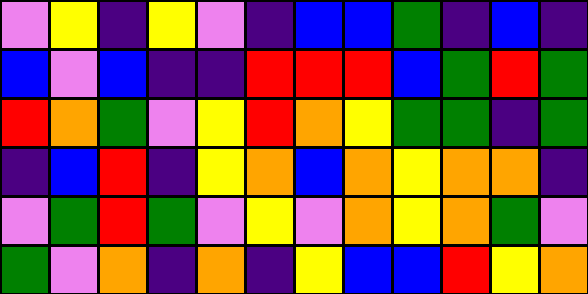[["violet", "yellow", "indigo", "yellow", "violet", "indigo", "blue", "blue", "green", "indigo", "blue", "indigo"], ["blue", "violet", "blue", "indigo", "indigo", "red", "red", "red", "blue", "green", "red", "green"], ["red", "orange", "green", "violet", "yellow", "red", "orange", "yellow", "green", "green", "indigo", "green"], ["indigo", "blue", "red", "indigo", "yellow", "orange", "blue", "orange", "yellow", "orange", "orange", "indigo"], ["violet", "green", "red", "green", "violet", "yellow", "violet", "orange", "yellow", "orange", "green", "violet"], ["green", "violet", "orange", "indigo", "orange", "indigo", "yellow", "blue", "blue", "red", "yellow", "orange"]]